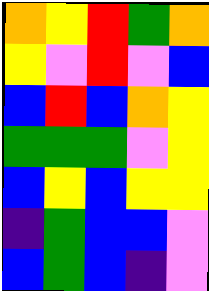[["orange", "yellow", "red", "green", "orange"], ["yellow", "violet", "red", "violet", "blue"], ["blue", "red", "blue", "orange", "yellow"], ["green", "green", "green", "violet", "yellow"], ["blue", "yellow", "blue", "yellow", "yellow"], ["indigo", "green", "blue", "blue", "violet"], ["blue", "green", "blue", "indigo", "violet"]]